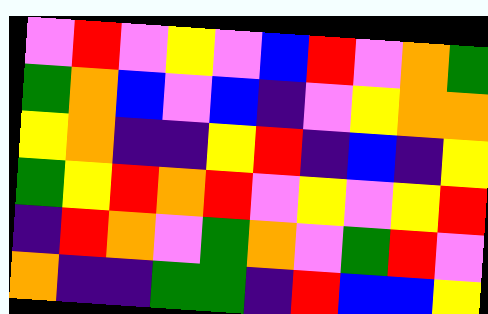[["violet", "red", "violet", "yellow", "violet", "blue", "red", "violet", "orange", "green"], ["green", "orange", "blue", "violet", "blue", "indigo", "violet", "yellow", "orange", "orange"], ["yellow", "orange", "indigo", "indigo", "yellow", "red", "indigo", "blue", "indigo", "yellow"], ["green", "yellow", "red", "orange", "red", "violet", "yellow", "violet", "yellow", "red"], ["indigo", "red", "orange", "violet", "green", "orange", "violet", "green", "red", "violet"], ["orange", "indigo", "indigo", "green", "green", "indigo", "red", "blue", "blue", "yellow"]]